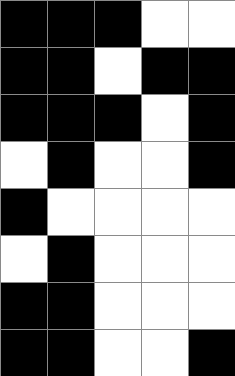[["black", "black", "black", "white", "white"], ["black", "black", "white", "black", "black"], ["black", "black", "black", "white", "black"], ["white", "black", "white", "white", "black"], ["black", "white", "white", "white", "white"], ["white", "black", "white", "white", "white"], ["black", "black", "white", "white", "white"], ["black", "black", "white", "white", "black"]]